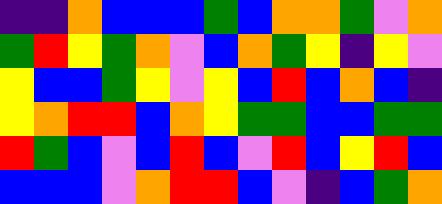[["indigo", "indigo", "orange", "blue", "blue", "blue", "green", "blue", "orange", "orange", "green", "violet", "orange"], ["green", "red", "yellow", "green", "orange", "violet", "blue", "orange", "green", "yellow", "indigo", "yellow", "violet"], ["yellow", "blue", "blue", "green", "yellow", "violet", "yellow", "blue", "red", "blue", "orange", "blue", "indigo"], ["yellow", "orange", "red", "red", "blue", "orange", "yellow", "green", "green", "blue", "blue", "green", "green"], ["red", "green", "blue", "violet", "blue", "red", "blue", "violet", "red", "blue", "yellow", "red", "blue"], ["blue", "blue", "blue", "violet", "orange", "red", "red", "blue", "violet", "indigo", "blue", "green", "orange"]]